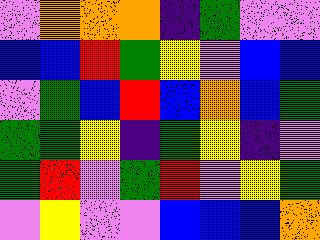[["violet", "orange", "orange", "orange", "indigo", "green", "violet", "violet"], ["blue", "blue", "red", "green", "yellow", "violet", "blue", "blue"], ["violet", "green", "blue", "red", "blue", "orange", "blue", "green"], ["green", "green", "yellow", "indigo", "green", "yellow", "indigo", "violet"], ["green", "red", "violet", "green", "red", "violet", "yellow", "green"], ["violet", "yellow", "violet", "violet", "blue", "blue", "blue", "orange"]]